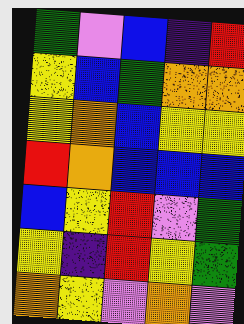[["green", "violet", "blue", "indigo", "red"], ["yellow", "blue", "green", "orange", "orange"], ["yellow", "orange", "blue", "yellow", "yellow"], ["red", "orange", "blue", "blue", "blue"], ["blue", "yellow", "red", "violet", "green"], ["yellow", "indigo", "red", "yellow", "green"], ["orange", "yellow", "violet", "orange", "violet"]]